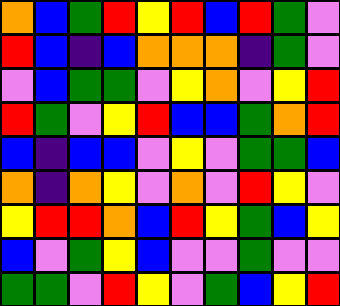[["orange", "blue", "green", "red", "yellow", "red", "blue", "red", "green", "violet"], ["red", "blue", "indigo", "blue", "orange", "orange", "orange", "indigo", "green", "violet"], ["violet", "blue", "green", "green", "violet", "yellow", "orange", "violet", "yellow", "red"], ["red", "green", "violet", "yellow", "red", "blue", "blue", "green", "orange", "red"], ["blue", "indigo", "blue", "blue", "violet", "yellow", "violet", "green", "green", "blue"], ["orange", "indigo", "orange", "yellow", "violet", "orange", "violet", "red", "yellow", "violet"], ["yellow", "red", "red", "orange", "blue", "red", "yellow", "green", "blue", "yellow"], ["blue", "violet", "green", "yellow", "blue", "violet", "violet", "green", "violet", "violet"], ["green", "green", "violet", "red", "yellow", "violet", "green", "blue", "yellow", "red"]]